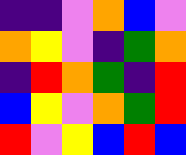[["indigo", "indigo", "violet", "orange", "blue", "violet"], ["orange", "yellow", "violet", "indigo", "green", "orange"], ["indigo", "red", "orange", "green", "indigo", "red"], ["blue", "yellow", "violet", "orange", "green", "red"], ["red", "violet", "yellow", "blue", "red", "blue"]]